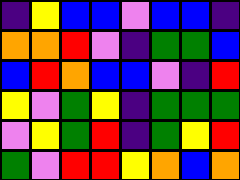[["indigo", "yellow", "blue", "blue", "violet", "blue", "blue", "indigo"], ["orange", "orange", "red", "violet", "indigo", "green", "green", "blue"], ["blue", "red", "orange", "blue", "blue", "violet", "indigo", "red"], ["yellow", "violet", "green", "yellow", "indigo", "green", "green", "green"], ["violet", "yellow", "green", "red", "indigo", "green", "yellow", "red"], ["green", "violet", "red", "red", "yellow", "orange", "blue", "orange"]]